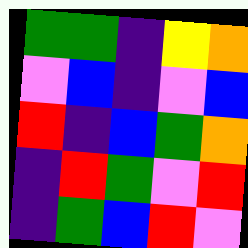[["green", "green", "indigo", "yellow", "orange"], ["violet", "blue", "indigo", "violet", "blue"], ["red", "indigo", "blue", "green", "orange"], ["indigo", "red", "green", "violet", "red"], ["indigo", "green", "blue", "red", "violet"]]